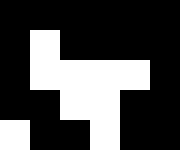[["black", "black", "black", "black", "black", "black"], ["black", "white", "black", "black", "black", "black"], ["black", "white", "white", "white", "white", "black"], ["black", "black", "white", "white", "black", "black"], ["white", "black", "black", "white", "black", "black"]]